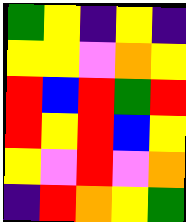[["green", "yellow", "indigo", "yellow", "indigo"], ["yellow", "yellow", "violet", "orange", "yellow"], ["red", "blue", "red", "green", "red"], ["red", "yellow", "red", "blue", "yellow"], ["yellow", "violet", "red", "violet", "orange"], ["indigo", "red", "orange", "yellow", "green"]]